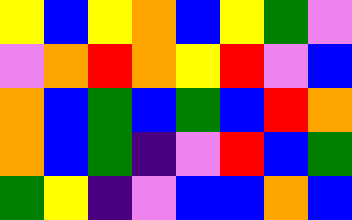[["yellow", "blue", "yellow", "orange", "blue", "yellow", "green", "violet"], ["violet", "orange", "red", "orange", "yellow", "red", "violet", "blue"], ["orange", "blue", "green", "blue", "green", "blue", "red", "orange"], ["orange", "blue", "green", "indigo", "violet", "red", "blue", "green"], ["green", "yellow", "indigo", "violet", "blue", "blue", "orange", "blue"]]